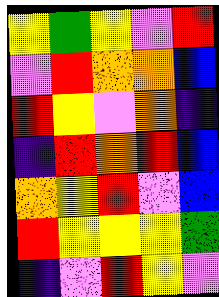[["yellow", "green", "yellow", "violet", "red"], ["violet", "red", "orange", "orange", "blue"], ["red", "yellow", "violet", "orange", "indigo"], ["indigo", "red", "orange", "red", "blue"], ["orange", "yellow", "red", "violet", "blue"], ["red", "yellow", "yellow", "yellow", "green"], ["indigo", "violet", "red", "yellow", "violet"]]